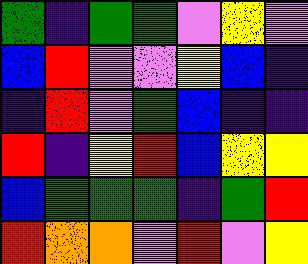[["green", "indigo", "green", "green", "violet", "yellow", "violet"], ["blue", "red", "violet", "violet", "yellow", "blue", "indigo"], ["indigo", "red", "violet", "green", "blue", "indigo", "indigo"], ["red", "indigo", "yellow", "red", "blue", "yellow", "yellow"], ["blue", "green", "green", "green", "indigo", "green", "red"], ["red", "orange", "orange", "violet", "red", "violet", "yellow"]]